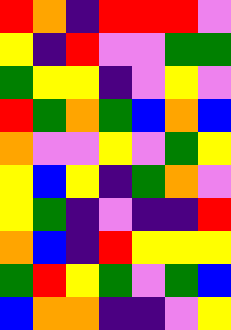[["red", "orange", "indigo", "red", "red", "red", "violet"], ["yellow", "indigo", "red", "violet", "violet", "green", "green"], ["green", "yellow", "yellow", "indigo", "violet", "yellow", "violet"], ["red", "green", "orange", "green", "blue", "orange", "blue"], ["orange", "violet", "violet", "yellow", "violet", "green", "yellow"], ["yellow", "blue", "yellow", "indigo", "green", "orange", "violet"], ["yellow", "green", "indigo", "violet", "indigo", "indigo", "red"], ["orange", "blue", "indigo", "red", "yellow", "yellow", "yellow"], ["green", "red", "yellow", "green", "violet", "green", "blue"], ["blue", "orange", "orange", "indigo", "indigo", "violet", "yellow"]]